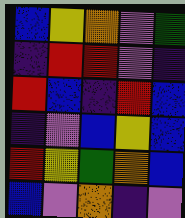[["blue", "yellow", "orange", "violet", "green"], ["indigo", "red", "red", "violet", "indigo"], ["red", "blue", "indigo", "red", "blue"], ["indigo", "violet", "blue", "yellow", "blue"], ["red", "yellow", "green", "orange", "blue"], ["blue", "violet", "orange", "indigo", "violet"]]